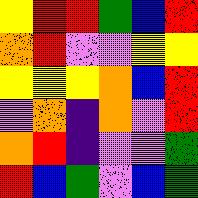[["yellow", "red", "red", "green", "blue", "red"], ["orange", "red", "violet", "violet", "yellow", "yellow"], ["yellow", "yellow", "yellow", "orange", "blue", "red"], ["violet", "orange", "indigo", "orange", "violet", "red"], ["orange", "red", "indigo", "violet", "violet", "green"], ["red", "blue", "green", "violet", "blue", "green"]]